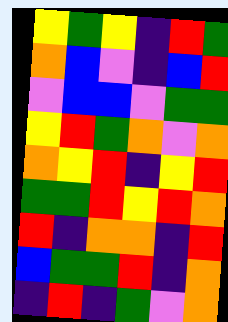[["yellow", "green", "yellow", "indigo", "red", "green"], ["orange", "blue", "violet", "indigo", "blue", "red"], ["violet", "blue", "blue", "violet", "green", "green"], ["yellow", "red", "green", "orange", "violet", "orange"], ["orange", "yellow", "red", "indigo", "yellow", "red"], ["green", "green", "red", "yellow", "red", "orange"], ["red", "indigo", "orange", "orange", "indigo", "red"], ["blue", "green", "green", "red", "indigo", "orange"], ["indigo", "red", "indigo", "green", "violet", "orange"]]